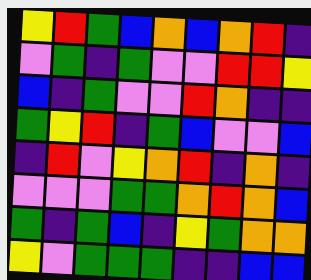[["yellow", "red", "green", "blue", "orange", "blue", "orange", "red", "indigo"], ["violet", "green", "indigo", "green", "violet", "violet", "red", "red", "yellow"], ["blue", "indigo", "green", "violet", "violet", "red", "orange", "indigo", "indigo"], ["green", "yellow", "red", "indigo", "green", "blue", "violet", "violet", "blue"], ["indigo", "red", "violet", "yellow", "orange", "red", "indigo", "orange", "indigo"], ["violet", "violet", "violet", "green", "green", "orange", "red", "orange", "blue"], ["green", "indigo", "green", "blue", "indigo", "yellow", "green", "orange", "orange"], ["yellow", "violet", "green", "green", "green", "indigo", "indigo", "blue", "blue"]]